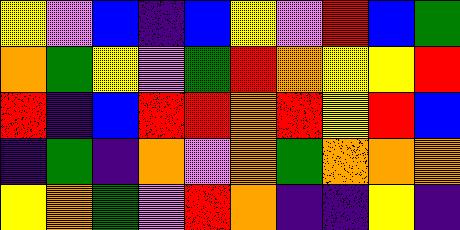[["yellow", "violet", "blue", "indigo", "blue", "yellow", "violet", "red", "blue", "green"], ["orange", "green", "yellow", "violet", "green", "red", "orange", "yellow", "yellow", "red"], ["red", "indigo", "blue", "red", "red", "orange", "red", "yellow", "red", "blue"], ["indigo", "green", "indigo", "orange", "violet", "orange", "green", "orange", "orange", "orange"], ["yellow", "orange", "green", "violet", "red", "orange", "indigo", "indigo", "yellow", "indigo"]]